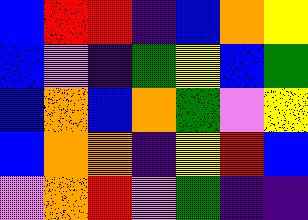[["blue", "red", "red", "indigo", "blue", "orange", "yellow"], ["blue", "violet", "indigo", "green", "yellow", "blue", "green"], ["blue", "orange", "blue", "orange", "green", "violet", "yellow"], ["blue", "orange", "orange", "indigo", "yellow", "red", "blue"], ["violet", "orange", "red", "violet", "green", "indigo", "indigo"]]